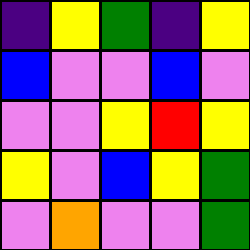[["indigo", "yellow", "green", "indigo", "yellow"], ["blue", "violet", "violet", "blue", "violet"], ["violet", "violet", "yellow", "red", "yellow"], ["yellow", "violet", "blue", "yellow", "green"], ["violet", "orange", "violet", "violet", "green"]]